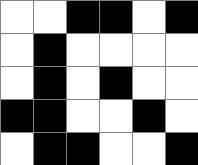[["white", "white", "black", "black", "white", "black"], ["white", "black", "white", "white", "white", "white"], ["white", "black", "white", "black", "white", "white"], ["black", "black", "white", "white", "black", "white"], ["white", "black", "black", "white", "white", "black"]]